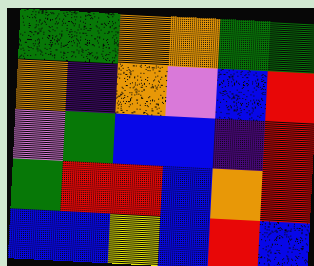[["green", "green", "orange", "orange", "green", "green"], ["orange", "indigo", "orange", "violet", "blue", "red"], ["violet", "green", "blue", "blue", "indigo", "red"], ["green", "red", "red", "blue", "orange", "red"], ["blue", "blue", "yellow", "blue", "red", "blue"]]